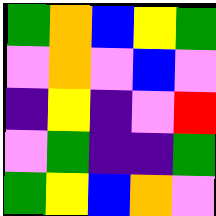[["green", "orange", "blue", "yellow", "green"], ["violet", "orange", "violet", "blue", "violet"], ["indigo", "yellow", "indigo", "violet", "red"], ["violet", "green", "indigo", "indigo", "green"], ["green", "yellow", "blue", "orange", "violet"]]